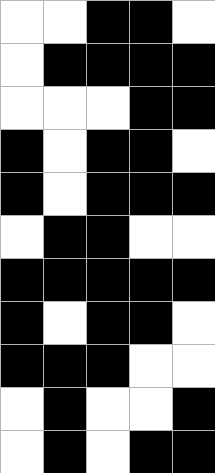[["white", "white", "black", "black", "white"], ["white", "black", "black", "black", "black"], ["white", "white", "white", "black", "black"], ["black", "white", "black", "black", "white"], ["black", "white", "black", "black", "black"], ["white", "black", "black", "white", "white"], ["black", "black", "black", "black", "black"], ["black", "white", "black", "black", "white"], ["black", "black", "black", "white", "white"], ["white", "black", "white", "white", "black"], ["white", "black", "white", "black", "black"]]